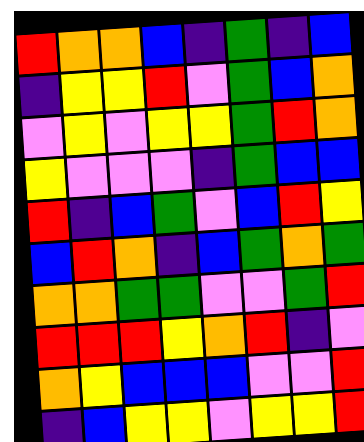[["red", "orange", "orange", "blue", "indigo", "green", "indigo", "blue"], ["indigo", "yellow", "yellow", "red", "violet", "green", "blue", "orange"], ["violet", "yellow", "violet", "yellow", "yellow", "green", "red", "orange"], ["yellow", "violet", "violet", "violet", "indigo", "green", "blue", "blue"], ["red", "indigo", "blue", "green", "violet", "blue", "red", "yellow"], ["blue", "red", "orange", "indigo", "blue", "green", "orange", "green"], ["orange", "orange", "green", "green", "violet", "violet", "green", "red"], ["red", "red", "red", "yellow", "orange", "red", "indigo", "violet"], ["orange", "yellow", "blue", "blue", "blue", "violet", "violet", "red"], ["indigo", "blue", "yellow", "yellow", "violet", "yellow", "yellow", "red"]]